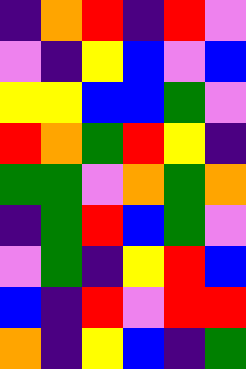[["indigo", "orange", "red", "indigo", "red", "violet"], ["violet", "indigo", "yellow", "blue", "violet", "blue"], ["yellow", "yellow", "blue", "blue", "green", "violet"], ["red", "orange", "green", "red", "yellow", "indigo"], ["green", "green", "violet", "orange", "green", "orange"], ["indigo", "green", "red", "blue", "green", "violet"], ["violet", "green", "indigo", "yellow", "red", "blue"], ["blue", "indigo", "red", "violet", "red", "red"], ["orange", "indigo", "yellow", "blue", "indigo", "green"]]